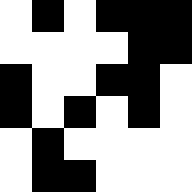[["white", "black", "white", "black", "black", "black"], ["white", "white", "white", "white", "black", "black"], ["black", "white", "white", "black", "black", "white"], ["black", "white", "black", "white", "black", "white"], ["white", "black", "white", "white", "white", "white"], ["white", "black", "black", "white", "white", "white"]]